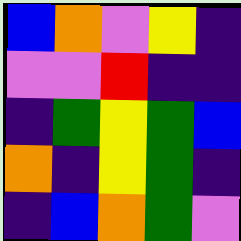[["blue", "orange", "violet", "yellow", "indigo"], ["violet", "violet", "red", "indigo", "indigo"], ["indigo", "green", "yellow", "green", "blue"], ["orange", "indigo", "yellow", "green", "indigo"], ["indigo", "blue", "orange", "green", "violet"]]